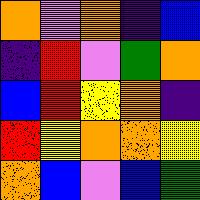[["orange", "violet", "orange", "indigo", "blue"], ["indigo", "red", "violet", "green", "orange"], ["blue", "red", "yellow", "orange", "indigo"], ["red", "yellow", "orange", "orange", "yellow"], ["orange", "blue", "violet", "blue", "green"]]